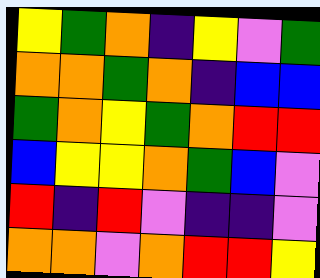[["yellow", "green", "orange", "indigo", "yellow", "violet", "green"], ["orange", "orange", "green", "orange", "indigo", "blue", "blue"], ["green", "orange", "yellow", "green", "orange", "red", "red"], ["blue", "yellow", "yellow", "orange", "green", "blue", "violet"], ["red", "indigo", "red", "violet", "indigo", "indigo", "violet"], ["orange", "orange", "violet", "orange", "red", "red", "yellow"]]